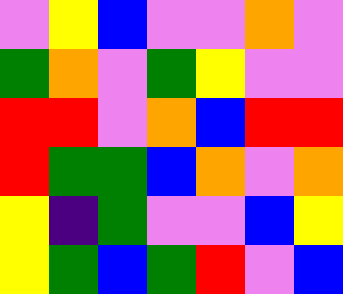[["violet", "yellow", "blue", "violet", "violet", "orange", "violet"], ["green", "orange", "violet", "green", "yellow", "violet", "violet"], ["red", "red", "violet", "orange", "blue", "red", "red"], ["red", "green", "green", "blue", "orange", "violet", "orange"], ["yellow", "indigo", "green", "violet", "violet", "blue", "yellow"], ["yellow", "green", "blue", "green", "red", "violet", "blue"]]